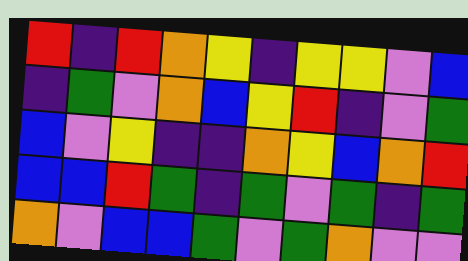[["red", "indigo", "red", "orange", "yellow", "indigo", "yellow", "yellow", "violet", "blue"], ["indigo", "green", "violet", "orange", "blue", "yellow", "red", "indigo", "violet", "green"], ["blue", "violet", "yellow", "indigo", "indigo", "orange", "yellow", "blue", "orange", "red"], ["blue", "blue", "red", "green", "indigo", "green", "violet", "green", "indigo", "green"], ["orange", "violet", "blue", "blue", "green", "violet", "green", "orange", "violet", "violet"]]